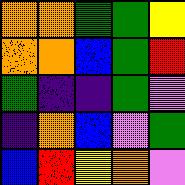[["orange", "orange", "green", "green", "yellow"], ["orange", "orange", "blue", "green", "red"], ["green", "indigo", "indigo", "green", "violet"], ["indigo", "orange", "blue", "violet", "green"], ["blue", "red", "yellow", "orange", "violet"]]